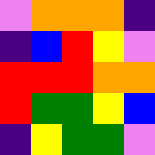[["violet", "orange", "orange", "orange", "indigo"], ["indigo", "blue", "red", "yellow", "violet"], ["red", "red", "red", "orange", "orange"], ["red", "green", "green", "yellow", "blue"], ["indigo", "yellow", "green", "green", "violet"]]